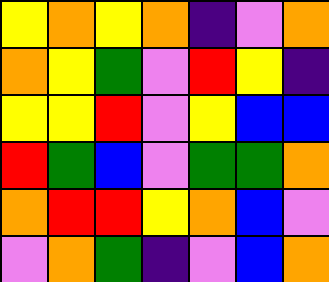[["yellow", "orange", "yellow", "orange", "indigo", "violet", "orange"], ["orange", "yellow", "green", "violet", "red", "yellow", "indigo"], ["yellow", "yellow", "red", "violet", "yellow", "blue", "blue"], ["red", "green", "blue", "violet", "green", "green", "orange"], ["orange", "red", "red", "yellow", "orange", "blue", "violet"], ["violet", "orange", "green", "indigo", "violet", "blue", "orange"]]